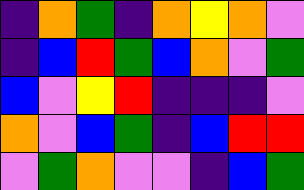[["indigo", "orange", "green", "indigo", "orange", "yellow", "orange", "violet"], ["indigo", "blue", "red", "green", "blue", "orange", "violet", "green"], ["blue", "violet", "yellow", "red", "indigo", "indigo", "indigo", "violet"], ["orange", "violet", "blue", "green", "indigo", "blue", "red", "red"], ["violet", "green", "orange", "violet", "violet", "indigo", "blue", "green"]]